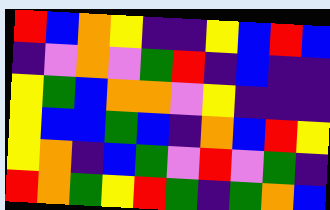[["red", "blue", "orange", "yellow", "indigo", "indigo", "yellow", "blue", "red", "blue"], ["indigo", "violet", "orange", "violet", "green", "red", "indigo", "blue", "indigo", "indigo"], ["yellow", "green", "blue", "orange", "orange", "violet", "yellow", "indigo", "indigo", "indigo"], ["yellow", "blue", "blue", "green", "blue", "indigo", "orange", "blue", "red", "yellow"], ["yellow", "orange", "indigo", "blue", "green", "violet", "red", "violet", "green", "indigo"], ["red", "orange", "green", "yellow", "red", "green", "indigo", "green", "orange", "blue"]]